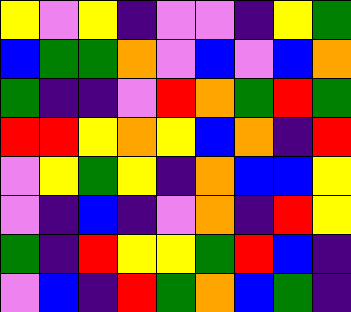[["yellow", "violet", "yellow", "indigo", "violet", "violet", "indigo", "yellow", "green"], ["blue", "green", "green", "orange", "violet", "blue", "violet", "blue", "orange"], ["green", "indigo", "indigo", "violet", "red", "orange", "green", "red", "green"], ["red", "red", "yellow", "orange", "yellow", "blue", "orange", "indigo", "red"], ["violet", "yellow", "green", "yellow", "indigo", "orange", "blue", "blue", "yellow"], ["violet", "indigo", "blue", "indigo", "violet", "orange", "indigo", "red", "yellow"], ["green", "indigo", "red", "yellow", "yellow", "green", "red", "blue", "indigo"], ["violet", "blue", "indigo", "red", "green", "orange", "blue", "green", "indigo"]]